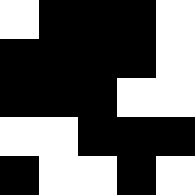[["white", "black", "black", "black", "white"], ["black", "black", "black", "black", "white"], ["black", "black", "black", "white", "white"], ["white", "white", "black", "black", "black"], ["black", "white", "white", "black", "white"]]